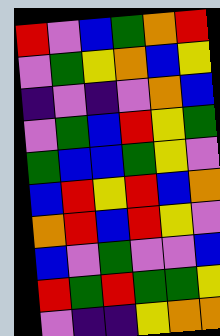[["red", "violet", "blue", "green", "orange", "red"], ["violet", "green", "yellow", "orange", "blue", "yellow"], ["indigo", "violet", "indigo", "violet", "orange", "blue"], ["violet", "green", "blue", "red", "yellow", "green"], ["green", "blue", "blue", "green", "yellow", "violet"], ["blue", "red", "yellow", "red", "blue", "orange"], ["orange", "red", "blue", "red", "yellow", "violet"], ["blue", "violet", "green", "violet", "violet", "blue"], ["red", "green", "red", "green", "green", "yellow"], ["violet", "indigo", "indigo", "yellow", "orange", "orange"]]